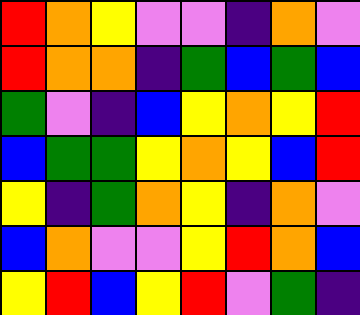[["red", "orange", "yellow", "violet", "violet", "indigo", "orange", "violet"], ["red", "orange", "orange", "indigo", "green", "blue", "green", "blue"], ["green", "violet", "indigo", "blue", "yellow", "orange", "yellow", "red"], ["blue", "green", "green", "yellow", "orange", "yellow", "blue", "red"], ["yellow", "indigo", "green", "orange", "yellow", "indigo", "orange", "violet"], ["blue", "orange", "violet", "violet", "yellow", "red", "orange", "blue"], ["yellow", "red", "blue", "yellow", "red", "violet", "green", "indigo"]]